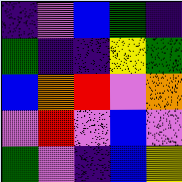[["indigo", "violet", "blue", "green", "indigo"], ["green", "indigo", "indigo", "yellow", "green"], ["blue", "orange", "red", "violet", "orange"], ["violet", "red", "violet", "blue", "violet"], ["green", "violet", "indigo", "blue", "yellow"]]